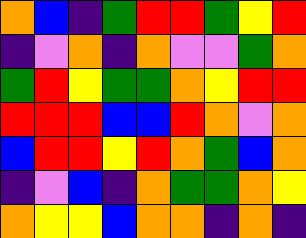[["orange", "blue", "indigo", "green", "red", "red", "green", "yellow", "red"], ["indigo", "violet", "orange", "indigo", "orange", "violet", "violet", "green", "orange"], ["green", "red", "yellow", "green", "green", "orange", "yellow", "red", "red"], ["red", "red", "red", "blue", "blue", "red", "orange", "violet", "orange"], ["blue", "red", "red", "yellow", "red", "orange", "green", "blue", "orange"], ["indigo", "violet", "blue", "indigo", "orange", "green", "green", "orange", "yellow"], ["orange", "yellow", "yellow", "blue", "orange", "orange", "indigo", "orange", "indigo"]]